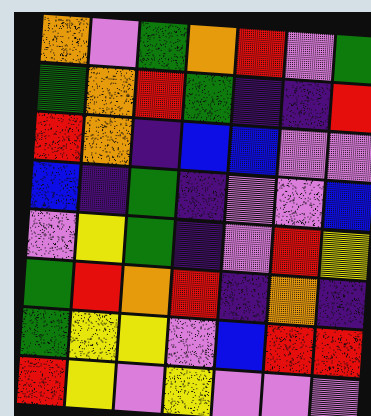[["orange", "violet", "green", "orange", "red", "violet", "green"], ["green", "orange", "red", "green", "indigo", "indigo", "red"], ["red", "orange", "indigo", "blue", "blue", "violet", "violet"], ["blue", "indigo", "green", "indigo", "violet", "violet", "blue"], ["violet", "yellow", "green", "indigo", "violet", "red", "yellow"], ["green", "red", "orange", "red", "indigo", "orange", "indigo"], ["green", "yellow", "yellow", "violet", "blue", "red", "red"], ["red", "yellow", "violet", "yellow", "violet", "violet", "violet"]]